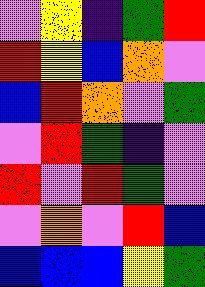[["violet", "yellow", "indigo", "green", "red"], ["red", "yellow", "blue", "orange", "violet"], ["blue", "red", "orange", "violet", "green"], ["violet", "red", "green", "indigo", "violet"], ["red", "violet", "red", "green", "violet"], ["violet", "orange", "violet", "red", "blue"], ["blue", "blue", "blue", "yellow", "green"]]